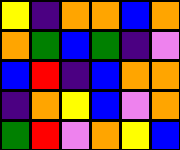[["yellow", "indigo", "orange", "orange", "blue", "orange"], ["orange", "green", "blue", "green", "indigo", "violet"], ["blue", "red", "indigo", "blue", "orange", "orange"], ["indigo", "orange", "yellow", "blue", "violet", "orange"], ["green", "red", "violet", "orange", "yellow", "blue"]]